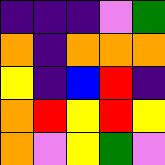[["indigo", "indigo", "indigo", "violet", "green"], ["orange", "indigo", "orange", "orange", "orange"], ["yellow", "indigo", "blue", "red", "indigo"], ["orange", "red", "yellow", "red", "yellow"], ["orange", "violet", "yellow", "green", "violet"]]